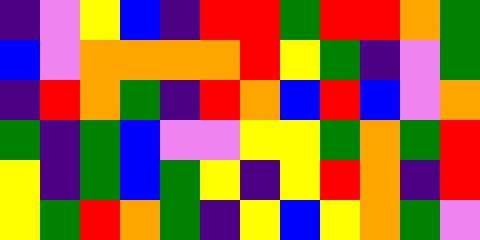[["indigo", "violet", "yellow", "blue", "indigo", "red", "red", "green", "red", "red", "orange", "green"], ["blue", "violet", "orange", "orange", "orange", "orange", "red", "yellow", "green", "indigo", "violet", "green"], ["indigo", "red", "orange", "green", "indigo", "red", "orange", "blue", "red", "blue", "violet", "orange"], ["green", "indigo", "green", "blue", "violet", "violet", "yellow", "yellow", "green", "orange", "green", "red"], ["yellow", "indigo", "green", "blue", "green", "yellow", "indigo", "yellow", "red", "orange", "indigo", "red"], ["yellow", "green", "red", "orange", "green", "indigo", "yellow", "blue", "yellow", "orange", "green", "violet"]]